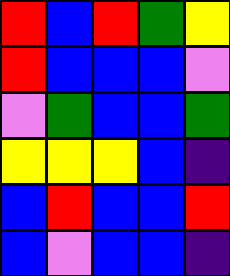[["red", "blue", "red", "green", "yellow"], ["red", "blue", "blue", "blue", "violet"], ["violet", "green", "blue", "blue", "green"], ["yellow", "yellow", "yellow", "blue", "indigo"], ["blue", "red", "blue", "blue", "red"], ["blue", "violet", "blue", "blue", "indigo"]]